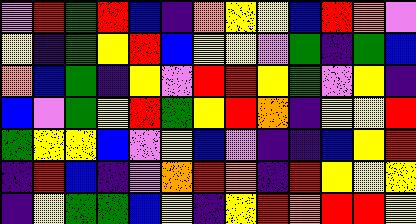[["violet", "red", "green", "red", "blue", "indigo", "orange", "yellow", "yellow", "blue", "red", "orange", "violet"], ["yellow", "indigo", "green", "yellow", "red", "blue", "yellow", "yellow", "violet", "green", "indigo", "green", "blue"], ["orange", "blue", "green", "indigo", "yellow", "violet", "red", "red", "yellow", "green", "violet", "yellow", "indigo"], ["blue", "violet", "green", "yellow", "red", "green", "yellow", "red", "orange", "indigo", "yellow", "yellow", "red"], ["green", "yellow", "yellow", "blue", "violet", "yellow", "blue", "violet", "indigo", "indigo", "blue", "yellow", "red"], ["indigo", "red", "blue", "indigo", "violet", "orange", "red", "orange", "indigo", "red", "yellow", "yellow", "yellow"], ["indigo", "yellow", "green", "green", "blue", "yellow", "indigo", "yellow", "red", "orange", "red", "red", "yellow"]]